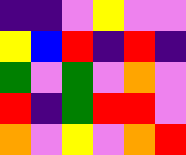[["indigo", "indigo", "violet", "yellow", "violet", "violet"], ["yellow", "blue", "red", "indigo", "red", "indigo"], ["green", "violet", "green", "violet", "orange", "violet"], ["red", "indigo", "green", "red", "red", "violet"], ["orange", "violet", "yellow", "violet", "orange", "red"]]